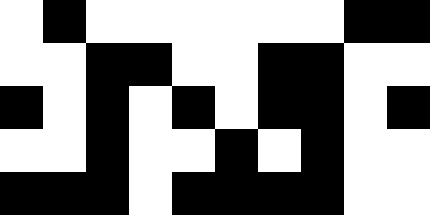[["white", "black", "white", "white", "white", "white", "white", "white", "black", "black"], ["white", "white", "black", "black", "white", "white", "black", "black", "white", "white"], ["black", "white", "black", "white", "black", "white", "black", "black", "white", "black"], ["white", "white", "black", "white", "white", "black", "white", "black", "white", "white"], ["black", "black", "black", "white", "black", "black", "black", "black", "white", "white"]]